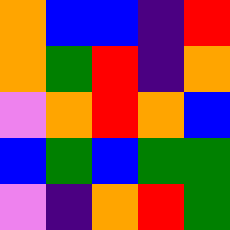[["orange", "blue", "blue", "indigo", "red"], ["orange", "green", "red", "indigo", "orange"], ["violet", "orange", "red", "orange", "blue"], ["blue", "green", "blue", "green", "green"], ["violet", "indigo", "orange", "red", "green"]]